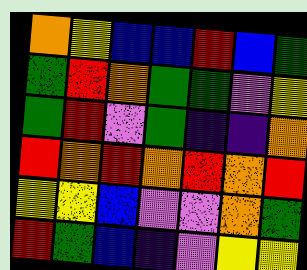[["orange", "yellow", "blue", "blue", "red", "blue", "green"], ["green", "red", "orange", "green", "green", "violet", "yellow"], ["green", "red", "violet", "green", "indigo", "indigo", "orange"], ["red", "orange", "red", "orange", "red", "orange", "red"], ["yellow", "yellow", "blue", "violet", "violet", "orange", "green"], ["red", "green", "blue", "indigo", "violet", "yellow", "yellow"]]